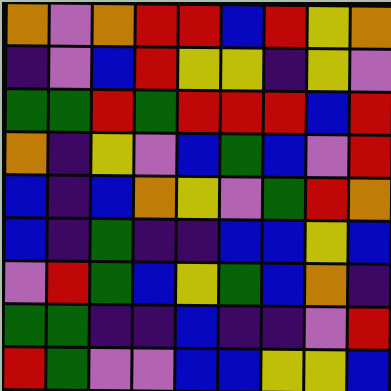[["orange", "violet", "orange", "red", "red", "blue", "red", "yellow", "orange"], ["indigo", "violet", "blue", "red", "yellow", "yellow", "indigo", "yellow", "violet"], ["green", "green", "red", "green", "red", "red", "red", "blue", "red"], ["orange", "indigo", "yellow", "violet", "blue", "green", "blue", "violet", "red"], ["blue", "indigo", "blue", "orange", "yellow", "violet", "green", "red", "orange"], ["blue", "indigo", "green", "indigo", "indigo", "blue", "blue", "yellow", "blue"], ["violet", "red", "green", "blue", "yellow", "green", "blue", "orange", "indigo"], ["green", "green", "indigo", "indigo", "blue", "indigo", "indigo", "violet", "red"], ["red", "green", "violet", "violet", "blue", "blue", "yellow", "yellow", "blue"]]